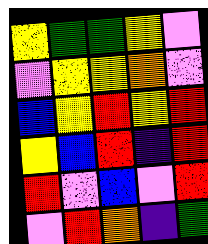[["yellow", "green", "green", "yellow", "violet"], ["violet", "yellow", "yellow", "orange", "violet"], ["blue", "yellow", "red", "yellow", "red"], ["yellow", "blue", "red", "indigo", "red"], ["red", "violet", "blue", "violet", "red"], ["violet", "red", "orange", "indigo", "green"]]